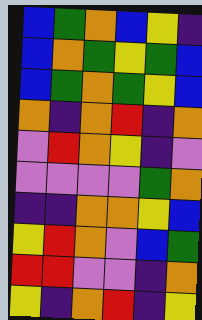[["blue", "green", "orange", "blue", "yellow", "indigo"], ["blue", "orange", "green", "yellow", "green", "blue"], ["blue", "green", "orange", "green", "yellow", "blue"], ["orange", "indigo", "orange", "red", "indigo", "orange"], ["violet", "red", "orange", "yellow", "indigo", "violet"], ["violet", "violet", "violet", "violet", "green", "orange"], ["indigo", "indigo", "orange", "orange", "yellow", "blue"], ["yellow", "red", "orange", "violet", "blue", "green"], ["red", "red", "violet", "violet", "indigo", "orange"], ["yellow", "indigo", "orange", "red", "indigo", "yellow"]]